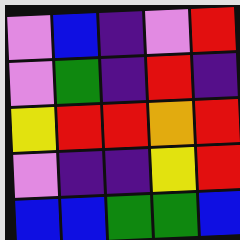[["violet", "blue", "indigo", "violet", "red"], ["violet", "green", "indigo", "red", "indigo"], ["yellow", "red", "red", "orange", "red"], ["violet", "indigo", "indigo", "yellow", "red"], ["blue", "blue", "green", "green", "blue"]]